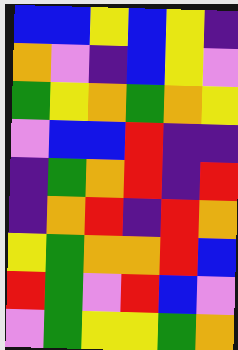[["blue", "blue", "yellow", "blue", "yellow", "indigo"], ["orange", "violet", "indigo", "blue", "yellow", "violet"], ["green", "yellow", "orange", "green", "orange", "yellow"], ["violet", "blue", "blue", "red", "indigo", "indigo"], ["indigo", "green", "orange", "red", "indigo", "red"], ["indigo", "orange", "red", "indigo", "red", "orange"], ["yellow", "green", "orange", "orange", "red", "blue"], ["red", "green", "violet", "red", "blue", "violet"], ["violet", "green", "yellow", "yellow", "green", "orange"]]